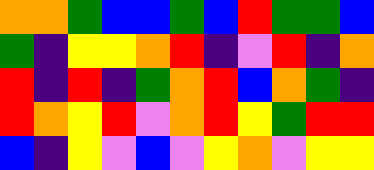[["orange", "orange", "green", "blue", "blue", "green", "blue", "red", "green", "green", "blue"], ["green", "indigo", "yellow", "yellow", "orange", "red", "indigo", "violet", "red", "indigo", "orange"], ["red", "indigo", "red", "indigo", "green", "orange", "red", "blue", "orange", "green", "indigo"], ["red", "orange", "yellow", "red", "violet", "orange", "red", "yellow", "green", "red", "red"], ["blue", "indigo", "yellow", "violet", "blue", "violet", "yellow", "orange", "violet", "yellow", "yellow"]]